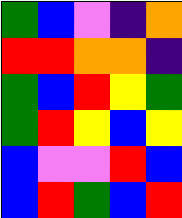[["green", "blue", "violet", "indigo", "orange"], ["red", "red", "orange", "orange", "indigo"], ["green", "blue", "red", "yellow", "green"], ["green", "red", "yellow", "blue", "yellow"], ["blue", "violet", "violet", "red", "blue"], ["blue", "red", "green", "blue", "red"]]